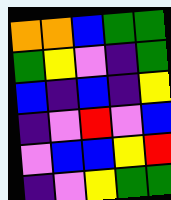[["orange", "orange", "blue", "green", "green"], ["green", "yellow", "violet", "indigo", "green"], ["blue", "indigo", "blue", "indigo", "yellow"], ["indigo", "violet", "red", "violet", "blue"], ["violet", "blue", "blue", "yellow", "red"], ["indigo", "violet", "yellow", "green", "green"]]